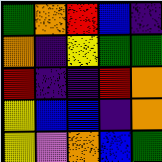[["green", "orange", "red", "blue", "indigo"], ["orange", "indigo", "yellow", "green", "green"], ["red", "indigo", "indigo", "red", "orange"], ["yellow", "blue", "blue", "indigo", "orange"], ["yellow", "violet", "orange", "blue", "green"]]